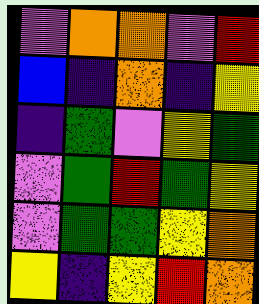[["violet", "orange", "orange", "violet", "red"], ["blue", "indigo", "orange", "indigo", "yellow"], ["indigo", "green", "violet", "yellow", "green"], ["violet", "green", "red", "green", "yellow"], ["violet", "green", "green", "yellow", "orange"], ["yellow", "indigo", "yellow", "red", "orange"]]